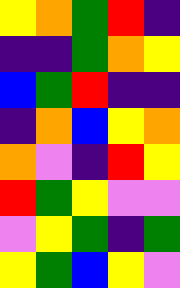[["yellow", "orange", "green", "red", "indigo"], ["indigo", "indigo", "green", "orange", "yellow"], ["blue", "green", "red", "indigo", "indigo"], ["indigo", "orange", "blue", "yellow", "orange"], ["orange", "violet", "indigo", "red", "yellow"], ["red", "green", "yellow", "violet", "violet"], ["violet", "yellow", "green", "indigo", "green"], ["yellow", "green", "blue", "yellow", "violet"]]